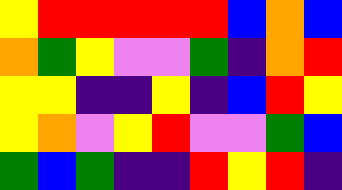[["yellow", "red", "red", "red", "red", "red", "blue", "orange", "blue"], ["orange", "green", "yellow", "violet", "violet", "green", "indigo", "orange", "red"], ["yellow", "yellow", "indigo", "indigo", "yellow", "indigo", "blue", "red", "yellow"], ["yellow", "orange", "violet", "yellow", "red", "violet", "violet", "green", "blue"], ["green", "blue", "green", "indigo", "indigo", "red", "yellow", "red", "indigo"]]